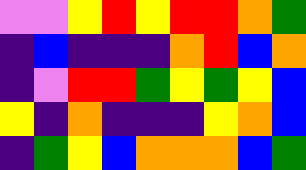[["violet", "violet", "yellow", "red", "yellow", "red", "red", "orange", "green"], ["indigo", "blue", "indigo", "indigo", "indigo", "orange", "red", "blue", "orange"], ["indigo", "violet", "red", "red", "green", "yellow", "green", "yellow", "blue"], ["yellow", "indigo", "orange", "indigo", "indigo", "indigo", "yellow", "orange", "blue"], ["indigo", "green", "yellow", "blue", "orange", "orange", "orange", "blue", "green"]]